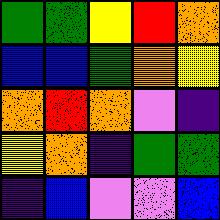[["green", "green", "yellow", "red", "orange"], ["blue", "blue", "green", "orange", "yellow"], ["orange", "red", "orange", "violet", "indigo"], ["yellow", "orange", "indigo", "green", "green"], ["indigo", "blue", "violet", "violet", "blue"]]